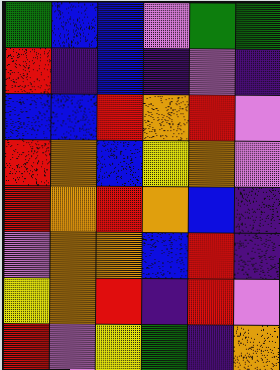[["green", "blue", "blue", "violet", "green", "green"], ["red", "indigo", "blue", "indigo", "violet", "indigo"], ["blue", "blue", "red", "orange", "red", "violet"], ["red", "orange", "blue", "yellow", "orange", "violet"], ["red", "orange", "red", "orange", "blue", "indigo"], ["violet", "orange", "orange", "blue", "red", "indigo"], ["yellow", "orange", "red", "indigo", "red", "violet"], ["red", "violet", "yellow", "green", "indigo", "orange"]]